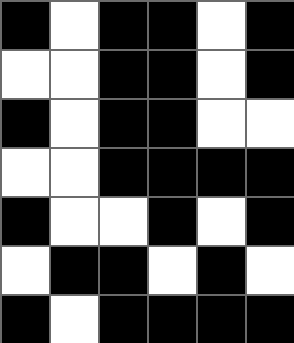[["black", "white", "black", "black", "white", "black"], ["white", "white", "black", "black", "white", "black"], ["black", "white", "black", "black", "white", "white"], ["white", "white", "black", "black", "black", "black"], ["black", "white", "white", "black", "white", "black"], ["white", "black", "black", "white", "black", "white"], ["black", "white", "black", "black", "black", "black"]]